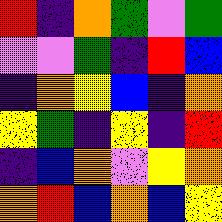[["red", "indigo", "orange", "green", "violet", "green"], ["violet", "violet", "green", "indigo", "red", "blue"], ["indigo", "orange", "yellow", "blue", "indigo", "orange"], ["yellow", "green", "indigo", "yellow", "indigo", "red"], ["indigo", "blue", "orange", "violet", "yellow", "orange"], ["orange", "red", "blue", "orange", "blue", "yellow"]]